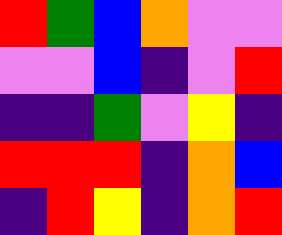[["red", "green", "blue", "orange", "violet", "violet"], ["violet", "violet", "blue", "indigo", "violet", "red"], ["indigo", "indigo", "green", "violet", "yellow", "indigo"], ["red", "red", "red", "indigo", "orange", "blue"], ["indigo", "red", "yellow", "indigo", "orange", "red"]]